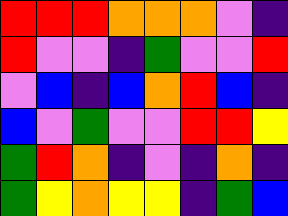[["red", "red", "red", "orange", "orange", "orange", "violet", "indigo"], ["red", "violet", "violet", "indigo", "green", "violet", "violet", "red"], ["violet", "blue", "indigo", "blue", "orange", "red", "blue", "indigo"], ["blue", "violet", "green", "violet", "violet", "red", "red", "yellow"], ["green", "red", "orange", "indigo", "violet", "indigo", "orange", "indigo"], ["green", "yellow", "orange", "yellow", "yellow", "indigo", "green", "blue"]]